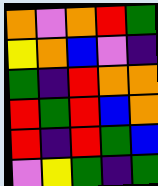[["orange", "violet", "orange", "red", "green"], ["yellow", "orange", "blue", "violet", "indigo"], ["green", "indigo", "red", "orange", "orange"], ["red", "green", "red", "blue", "orange"], ["red", "indigo", "red", "green", "blue"], ["violet", "yellow", "green", "indigo", "green"]]